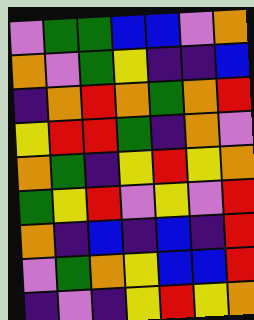[["violet", "green", "green", "blue", "blue", "violet", "orange"], ["orange", "violet", "green", "yellow", "indigo", "indigo", "blue"], ["indigo", "orange", "red", "orange", "green", "orange", "red"], ["yellow", "red", "red", "green", "indigo", "orange", "violet"], ["orange", "green", "indigo", "yellow", "red", "yellow", "orange"], ["green", "yellow", "red", "violet", "yellow", "violet", "red"], ["orange", "indigo", "blue", "indigo", "blue", "indigo", "red"], ["violet", "green", "orange", "yellow", "blue", "blue", "red"], ["indigo", "violet", "indigo", "yellow", "red", "yellow", "orange"]]